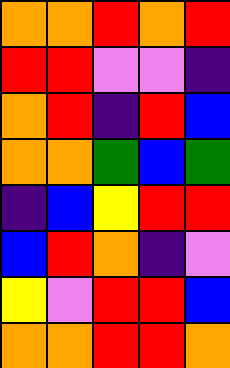[["orange", "orange", "red", "orange", "red"], ["red", "red", "violet", "violet", "indigo"], ["orange", "red", "indigo", "red", "blue"], ["orange", "orange", "green", "blue", "green"], ["indigo", "blue", "yellow", "red", "red"], ["blue", "red", "orange", "indigo", "violet"], ["yellow", "violet", "red", "red", "blue"], ["orange", "orange", "red", "red", "orange"]]